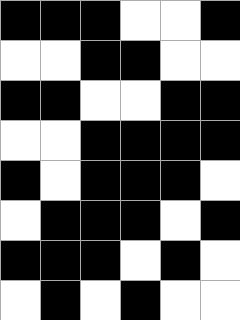[["black", "black", "black", "white", "white", "black"], ["white", "white", "black", "black", "white", "white"], ["black", "black", "white", "white", "black", "black"], ["white", "white", "black", "black", "black", "black"], ["black", "white", "black", "black", "black", "white"], ["white", "black", "black", "black", "white", "black"], ["black", "black", "black", "white", "black", "white"], ["white", "black", "white", "black", "white", "white"]]